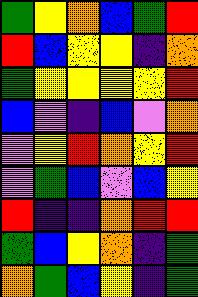[["green", "yellow", "orange", "blue", "green", "red"], ["red", "blue", "yellow", "yellow", "indigo", "orange"], ["green", "yellow", "yellow", "yellow", "yellow", "red"], ["blue", "violet", "indigo", "blue", "violet", "orange"], ["violet", "yellow", "red", "orange", "yellow", "red"], ["violet", "green", "blue", "violet", "blue", "yellow"], ["red", "indigo", "indigo", "orange", "red", "red"], ["green", "blue", "yellow", "orange", "indigo", "green"], ["orange", "green", "blue", "yellow", "indigo", "green"]]